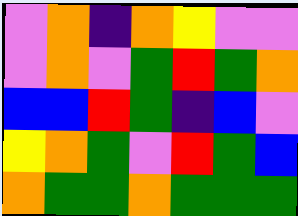[["violet", "orange", "indigo", "orange", "yellow", "violet", "violet"], ["violet", "orange", "violet", "green", "red", "green", "orange"], ["blue", "blue", "red", "green", "indigo", "blue", "violet"], ["yellow", "orange", "green", "violet", "red", "green", "blue"], ["orange", "green", "green", "orange", "green", "green", "green"]]